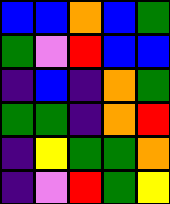[["blue", "blue", "orange", "blue", "green"], ["green", "violet", "red", "blue", "blue"], ["indigo", "blue", "indigo", "orange", "green"], ["green", "green", "indigo", "orange", "red"], ["indigo", "yellow", "green", "green", "orange"], ["indigo", "violet", "red", "green", "yellow"]]